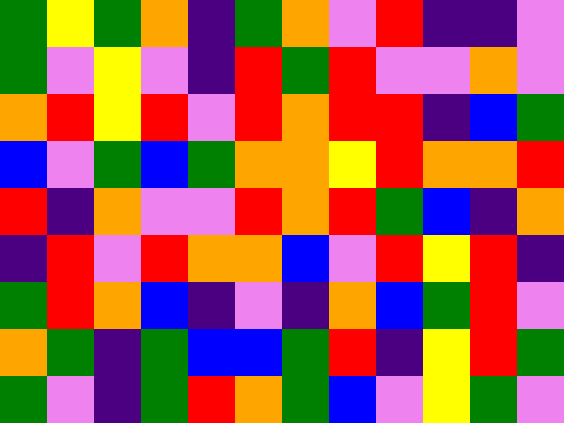[["green", "yellow", "green", "orange", "indigo", "green", "orange", "violet", "red", "indigo", "indigo", "violet"], ["green", "violet", "yellow", "violet", "indigo", "red", "green", "red", "violet", "violet", "orange", "violet"], ["orange", "red", "yellow", "red", "violet", "red", "orange", "red", "red", "indigo", "blue", "green"], ["blue", "violet", "green", "blue", "green", "orange", "orange", "yellow", "red", "orange", "orange", "red"], ["red", "indigo", "orange", "violet", "violet", "red", "orange", "red", "green", "blue", "indigo", "orange"], ["indigo", "red", "violet", "red", "orange", "orange", "blue", "violet", "red", "yellow", "red", "indigo"], ["green", "red", "orange", "blue", "indigo", "violet", "indigo", "orange", "blue", "green", "red", "violet"], ["orange", "green", "indigo", "green", "blue", "blue", "green", "red", "indigo", "yellow", "red", "green"], ["green", "violet", "indigo", "green", "red", "orange", "green", "blue", "violet", "yellow", "green", "violet"]]